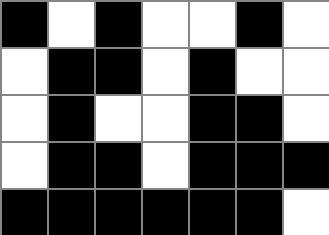[["black", "white", "black", "white", "white", "black", "white"], ["white", "black", "black", "white", "black", "white", "white"], ["white", "black", "white", "white", "black", "black", "white"], ["white", "black", "black", "white", "black", "black", "black"], ["black", "black", "black", "black", "black", "black", "white"]]